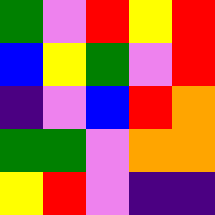[["green", "violet", "red", "yellow", "red"], ["blue", "yellow", "green", "violet", "red"], ["indigo", "violet", "blue", "red", "orange"], ["green", "green", "violet", "orange", "orange"], ["yellow", "red", "violet", "indigo", "indigo"]]